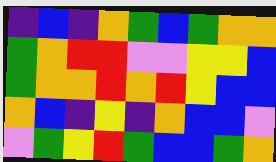[["indigo", "blue", "indigo", "orange", "green", "blue", "green", "orange", "orange"], ["green", "orange", "red", "red", "violet", "violet", "yellow", "yellow", "blue"], ["green", "orange", "orange", "red", "orange", "red", "yellow", "blue", "blue"], ["orange", "blue", "indigo", "yellow", "indigo", "orange", "blue", "blue", "violet"], ["violet", "green", "yellow", "red", "green", "blue", "blue", "green", "orange"]]